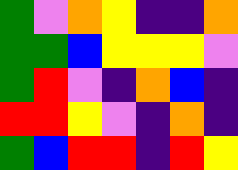[["green", "violet", "orange", "yellow", "indigo", "indigo", "orange"], ["green", "green", "blue", "yellow", "yellow", "yellow", "violet"], ["green", "red", "violet", "indigo", "orange", "blue", "indigo"], ["red", "red", "yellow", "violet", "indigo", "orange", "indigo"], ["green", "blue", "red", "red", "indigo", "red", "yellow"]]